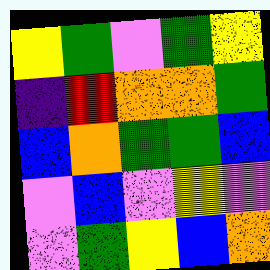[["yellow", "green", "violet", "green", "yellow"], ["indigo", "red", "orange", "orange", "green"], ["blue", "orange", "green", "green", "blue"], ["violet", "blue", "violet", "yellow", "violet"], ["violet", "green", "yellow", "blue", "orange"]]